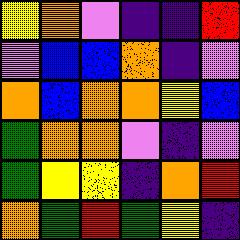[["yellow", "orange", "violet", "indigo", "indigo", "red"], ["violet", "blue", "blue", "orange", "indigo", "violet"], ["orange", "blue", "orange", "orange", "yellow", "blue"], ["green", "orange", "orange", "violet", "indigo", "violet"], ["green", "yellow", "yellow", "indigo", "orange", "red"], ["orange", "green", "red", "green", "yellow", "indigo"]]